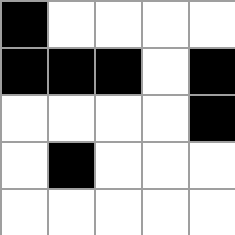[["black", "white", "white", "white", "white"], ["black", "black", "black", "white", "black"], ["white", "white", "white", "white", "black"], ["white", "black", "white", "white", "white"], ["white", "white", "white", "white", "white"]]